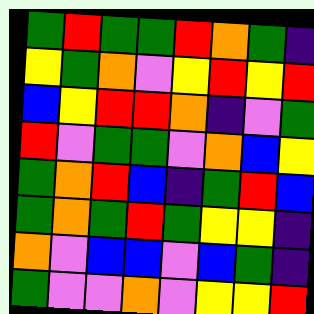[["green", "red", "green", "green", "red", "orange", "green", "indigo"], ["yellow", "green", "orange", "violet", "yellow", "red", "yellow", "red"], ["blue", "yellow", "red", "red", "orange", "indigo", "violet", "green"], ["red", "violet", "green", "green", "violet", "orange", "blue", "yellow"], ["green", "orange", "red", "blue", "indigo", "green", "red", "blue"], ["green", "orange", "green", "red", "green", "yellow", "yellow", "indigo"], ["orange", "violet", "blue", "blue", "violet", "blue", "green", "indigo"], ["green", "violet", "violet", "orange", "violet", "yellow", "yellow", "red"]]